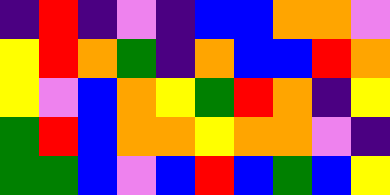[["indigo", "red", "indigo", "violet", "indigo", "blue", "blue", "orange", "orange", "violet"], ["yellow", "red", "orange", "green", "indigo", "orange", "blue", "blue", "red", "orange"], ["yellow", "violet", "blue", "orange", "yellow", "green", "red", "orange", "indigo", "yellow"], ["green", "red", "blue", "orange", "orange", "yellow", "orange", "orange", "violet", "indigo"], ["green", "green", "blue", "violet", "blue", "red", "blue", "green", "blue", "yellow"]]